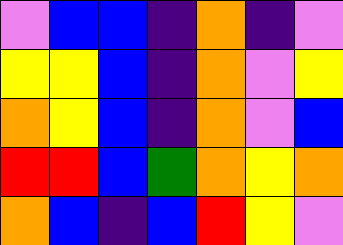[["violet", "blue", "blue", "indigo", "orange", "indigo", "violet"], ["yellow", "yellow", "blue", "indigo", "orange", "violet", "yellow"], ["orange", "yellow", "blue", "indigo", "orange", "violet", "blue"], ["red", "red", "blue", "green", "orange", "yellow", "orange"], ["orange", "blue", "indigo", "blue", "red", "yellow", "violet"]]